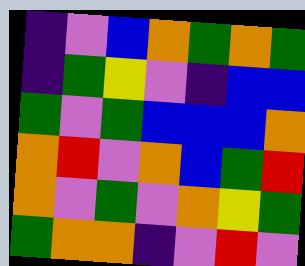[["indigo", "violet", "blue", "orange", "green", "orange", "green"], ["indigo", "green", "yellow", "violet", "indigo", "blue", "blue"], ["green", "violet", "green", "blue", "blue", "blue", "orange"], ["orange", "red", "violet", "orange", "blue", "green", "red"], ["orange", "violet", "green", "violet", "orange", "yellow", "green"], ["green", "orange", "orange", "indigo", "violet", "red", "violet"]]